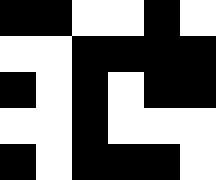[["black", "black", "white", "white", "black", "white"], ["white", "white", "black", "black", "black", "black"], ["black", "white", "black", "white", "black", "black"], ["white", "white", "black", "white", "white", "white"], ["black", "white", "black", "black", "black", "white"]]